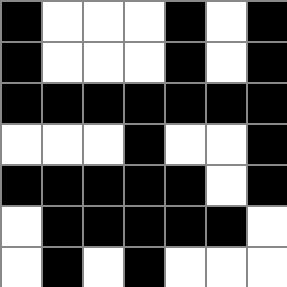[["black", "white", "white", "white", "black", "white", "black"], ["black", "white", "white", "white", "black", "white", "black"], ["black", "black", "black", "black", "black", "black", "black"], ["white", "white", "white", "black", "white", "white", "black"], ["black", "black", "black", "black", "black", "white", "black"], ["white", "black", "black", "black", "black", "black", "white"], ["white", "black", "white", "black", "white", "white", "white"]]